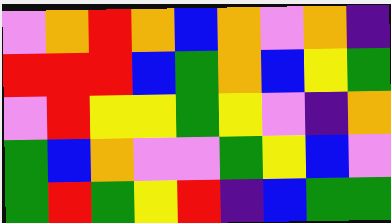[["violet", "orange", "red", "orange", "blue", "orange", "violet", "orange", "indigo"], ["red", "red", "red", "blue", "green", "orange", "blue", "yellow", "green"], ["violet", "red", "yellow", "yellow", "green", "yellow", "violet", "indigo", "orange"], ["green", "blue", "orange", "violet", "violet", "green", "yellow", "blue", "violet"], ["green", "red", "green", "yellow", "red", "indigo", "blue", "green", "green"]]